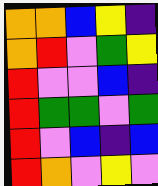[["orange", "orange", "blue", "yellow", "indigo"], ["orange", "red", "violet", "green", "yellow"], ["red", "violet", "violet", "blue", "indigo"], ["red", "green", "green", "violet", "green"], ["red", "violet", "blue", "indigo", "blue"], ["red", "orange", "violet", "yellow", "violet"]]